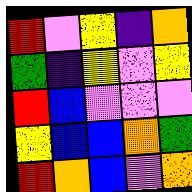[["red", "violet", "yellow", "indigo", "orange"], ["green", "indigo", "yellow", "violet", "yellow"], ["red", "blue", "violet", "violet", "violet"], ["yellow", "blue", "blue", "orange", "green"], ["red", "orange", "blue", "violet", "orange"]]